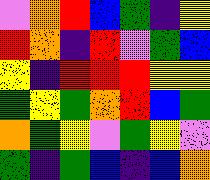[["violet", "orange", "red", "blue", "green", "indigo", "yellow"], ["red", "orange", "indigo", "red", "violet", "green", "blue"], ["yellow", "indigo", "red", "red", "red", "yellow", "yellow"], ["green", "yellow", "green", "orange", "red", "blue", "green"], ["orange", "green", "yellow", "violet", "green", "yellow", "violet"], ["green", "indigo", "green", "blue", "indigo", "blue", "orange"]]